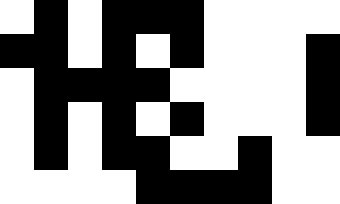[["white", "black", "white", "black", "black", "black", "white", "white", "white", "white"], ["black", "black", "white", "black", "white", "black", "white", "white", "white", "black"], ["white", "black", "black", "black", "black", "white", "white", "white", "white", "black"], ["white", "black", "white", "black", "white", "black", "white", "white", "white", "black"], ["white", "black", "white", "black", "black", "white", "white", "black", "white", "white"], ["white", "white", "white", "white", "black", "black", "black", "black", "white", "white"]]